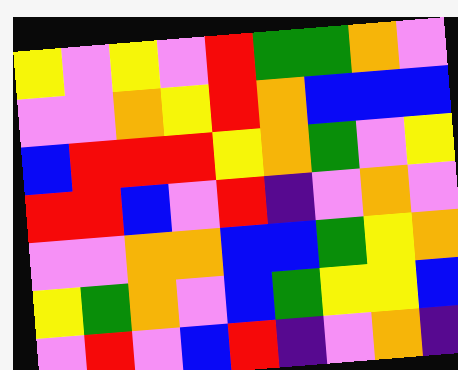[["yellow", "violet", "yellow", "violet", "red", "green", "green", "orange", "violet"], ["violet", "violet", "orange", "yellow", "red", "orange", "blue", "blue", "blue"], ["blue", "red", "red", "red", "yellow", "orange", "green", "violet", "yellow"], ["red", "red", "blue", "violet", "red", "indigo", "violet", "orange", "violet"], ["violet", "violet", "orange", "orange", "blue", "blue", "green", "yellow", "orange"], ["yellow", "green", "orange", "violet", "blue", "green", "yellow", "yellow", "blue"], ["violet", "red", "violet", "blue", "red", "indigo", "violet", "orange", "indigo"]]